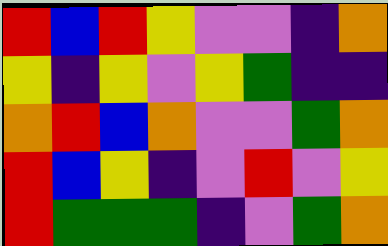[["red", "blue", "red", "yellow", "violet", "violet", "indigo", "orange"], ["yellow", "indigo", "yellow", "violet", "yellow", "green", "indigo", "indigo"], ["orange", "red", "blue", "orange", "violet", "violet", "green", "orange"], ["red", "blue", "yellow", "indigo", "violet", "red", "violet", "yellow"], ["red", "green", "green", "green", "indigo", "violet", "green", "orange"]]